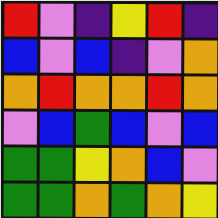[["red", "violet", "indigo", "yellow", "red", "indigo"], ["blue", "violet", "blue", "indigo", "violet", "orange"], ["orange", "red", "orange", "orange", "red", "orange"], ["violet", "blue", "green", "blue", "violet", "blue"], ["green", "green", "yellow", "orange", "blue", "violet"], ["green", "green", "orange", "green", "orange", "yellow"]]